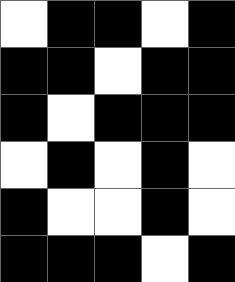[["white", "black", "black", "white", "black"], ["black", "black", "white", "black", "black"], ["black", "white", "black", "black", "black"], ["white", "black", "white", "black", "white"], ["black", "white", "white", "black", "white"], ["black", "black", "black", "white", "black"]]